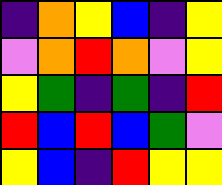[["indigo", "orange", "yellow", "blue", "indigo", "yellow"], ["violet", "orange", "red", "orange", "violet", "yellow"], ["yellow", "green", "indigo", "green", "indigo", "red"], ["red", "blue", "red", "blue", "green", "violet"], ["yellow", "blue", "indigo", "red", "yellow", "yellow"]]